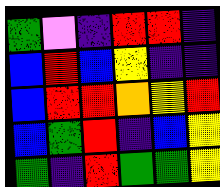[["green", "violet", "indigo", "red", "red", "indigo"], ["blue", "red", "blue", "yellow", "indigo", "indigo"], ["blue", "red", "red", "orange", "yellow", "red"], ["blue", "green", "red", "indigo", "blue", "yellow"], ["green", "indigo", "red", "green", "green", "yellow"]]